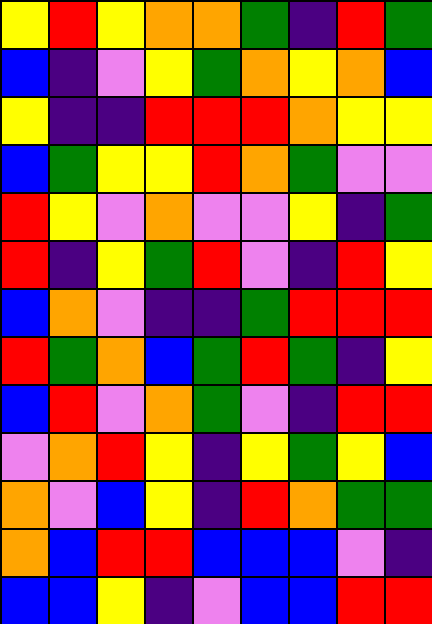[["yellow", "red", "yellow", "orange", "orange", "green", "indigo", "red", "green"], ["blue", "indigo", "violet", "yellow", "green", "orange", "yellow", "orange", "blue"], ["yellow", "indigo", "indigo", "red", "red", "red", "orange", "yellow", "yellow"], ["blue", "green", "yellow", "yellow", "red", "orange", "green", "violet", "violet"], ["red", "yellow", "violet", "orange", "violet", "violet", "yellow", "indigo", "green"], ["red", "indigo", "yellow", "green", "red", "violet", "indigo", "red", "yellow"], ["blue", "orange", "violet", "indigo", "indigo", "green", "red", "red", "red"], ["red", "green", "orange", "blue", "green", "red", "green", "indigo", "yellow"], ["blue", "red", "violet", "orange", "green", "violet", "indigo", "red", "red"], ["violet", "orange", "red", "yellow", "indigo", "yellow", "green", "yellow", "blue"], ["orange", "violet", "blue", "yellow", "indigo", "red", "orange", "green", "green"], ["orange", "blue", "red", "red", "blue", "blue", "blue", "violet", "indigo"], ["blue", "blue", "yellow", "indigo", "violet", "blue", "blue", "red", "red"]]